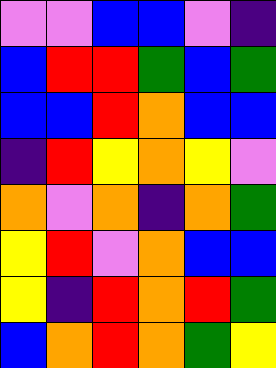[["violet", "violet", "blue", "blue", "violet", "indigo"], ["blue", "red", "red", "green", "blue", "green"], ["blue", "blue", "red", "orange", "blue", "blue"], ["indigo", "red", "yellow", "orange", "yellow", "violet"], ["orange", "violet", "orange", "indigo", "orange", "green"], ["yellow", "red", "violet", "orange", "blue", "blue"], ["yellow", "indigo", "red", "orange", "red", "green"], ["blue", "orange", "red", "orange", "green", "yellow"]]